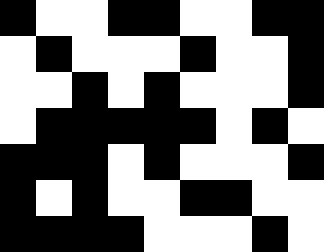[["black", "white", "white", "black", "black", "white", "white", "black", "black"], ["white", "black", "white", "white", "white", "black", "white", "white", "black"], ["white", "white", "black", "white", "black", "white", "white", "white", "black"], ["white", "black", "black", "black", "black", "black", "white", "black", "white"], ["black", "black", "black", "white", "black", "white", "white", "white", "black"], ["black", "white", "black", "white", "white", "black", "black", "white", "white"], ["black", "black", "black", "black", "white", "white", "white", "black", "white"]]